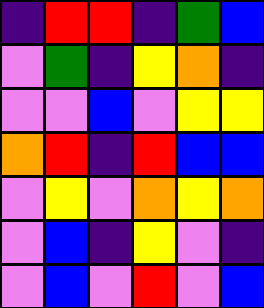[["indigo", "red", "red", "indigo", "green", "blue"], ["violet", "green", "indigo", "yellow", "orange", "indigo"], ["violet", "violet", "blue", "violet", "yellow", "yellow"], ["orange", "red", "indigo", "red", "blue", "blue"], ["violet", "yellow", "violet", "orange", "yellow", "orange"], ["violet", "blue", "indigo", "yellow", "violet", "indigo"], ["violet", "blue", "violet", "red", "violet", "blue"]]